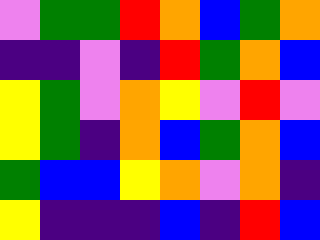[["violet", "green", "green", "red", "orange", "blue", "green", "orange"], ["indigo", "indigo", "violet", "indigo", "red", "green", "orange", "blue"], ["yellow", "green", "violet", "orange", "yellow", "violet", "red", "violet"], ["yellow", "green", "indigo", "orange", "blue", "green", "orange", "blue"], ["green", "blue", "blue", "yellow", "orange", "violet", "orange", "indigo"], ["yellow", "indigo", "indigo", "indigo", "blue", "indigo", "red", "blue"]]